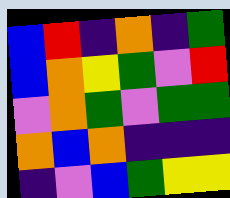[["blue", "red", "indigo", "orange", "indigo", "green"], ["blue", "orange", "yellow", "green", "violet", "red"], ["violet", "orange", "green", "violet", "green", "green"], ["orange", "blue", "orange", "indigo", "indigo", "indigo"], ["indigo", "violet", "blue", "green", "yellow", "yellow"]]